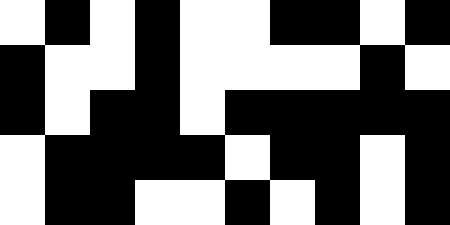[["white", "black", "white", "black", "white", "white", "black", "black", "white", "black"], ["black", "white", "white", "black", "white", "white", "white", "white", "black", "white"], ["black", "white", "black", "black", "white", "black", "black", "black", "black", "black"], ["white", "black", "black", "black", "black", "white", "black", "black", "white", "black"], ["white", "black", "black", "white", "white", "black", "white", "black", "white", "black"]]